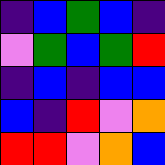[["indigo", "blue", "green", "blue", "indigo"], ["violet", "green", "blue", "green", "red"], ["indigo", "blue", "indigo", "blue", "blue"], ["blue", "indigo", "red", "violet", "orange"], ["red", "red", "violet", "orange", "blue"]]